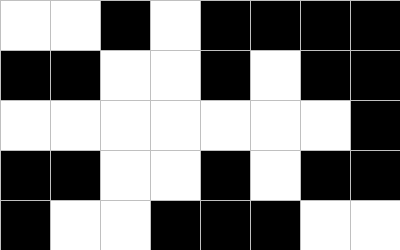[["white", "white", "black", "white", "black", "black", "black", "black"], ["black", "black", "white", "white", "black", "white", "black", "black"], ["white", "white", "white", "white", "white", "white", "white", "black"], ["black", "black", "white", "white", "black", "white", "black", "black"], ["black", "white", "white", "black", "black", "black", "white", "white"]]